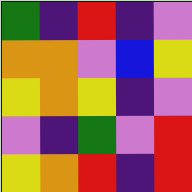[["green", "indigo", "red", "indigo", "violet"], ["orange", "orange", "violet", "blue", "yellow"], ["yellow", "orange", "yellow", "indigo", "violet"], ["violet", "indigo", "green", "violet", "red"], ["yellow", "orange", "red", "indigo", "red"]]